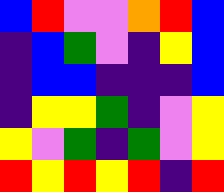[["blue", "red", "violet", "violet", "orange", "red", "blue"], ["indigo", "blue", "green", "violet", "indigo", "yellow", "blue"], ["indigo", "blue", "blue", "indigo", "indigo", "indigo", "blue"], ["indigo", "yellow", "yellow", "green", "indigo", "violet", "yellow"], ["yellow", "violet", "green", "indigo", "green", "violet", "yellow"], ["red", "yellow", "red", "yellow", "red", "indigo", "red"]]